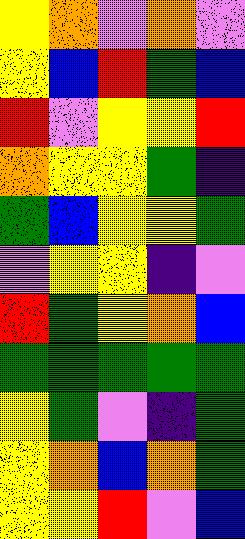[["yellow", "orange", "violet", "orange", "violet"], ["yellow", "blue", "red", "green", "blue"], ["red", "violet", "yellow", "yellow", "red"], ["orange", "yellow", "yellow", "green", "indigo"], ["green", "blue", "yellow", "yellow", "green"], ["violet", "yellow", "yellow", "indigo", "violet"], ["red", "green", "yellow", "orange", "blue"], ["green", "green", "green", "green", "green"], ["yellow", "green", "violet", "indigo", "green"], ["yellow", "orange", "blue", "orange", "green"], ["yellow", "yellow", "red", "violet", "blue"]]